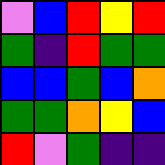[["violet", "blue", "red", "yellow", "red"], ["green", "indigo", "red", "green", "green"], ["blue", "blue", "green", "blue", "orange"], ["green", "green", "orange", "yellow", "blue"], ["red", "violet", "green", "indigo", "indigo"]]